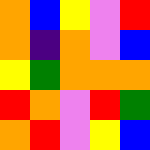[["orange", "blue", "yellow", "violet", "red"], ["orange", "indigo", "orange", "violet", "blue"], ["yellow", "green", "orange", "orange", "orange"], ["red", "orange", "violet", "red", "green"], ["orange", "red", "violet", "yellow", "blue"]]